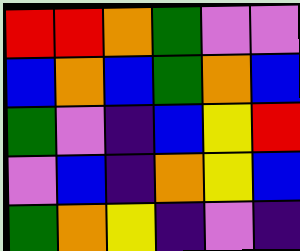[["red", "red", "orange", "green", "violet", "violet"], ["blue", "orange", "blue", "green", "orange", "blue"], ["green", "violet", "indigo", "blue", "yellow", "red"], ["violet", "blue", "indigo", "orange", "yellow", "blue"], ["green", "orange", "yellow", "indigo", "violet", "indigo"]]